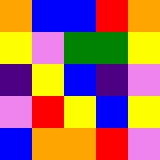[["orange", "blue", "blue", "red", "orange"], ["yellow", "violet", "green", "green", "yellow"], ["indigo", "yellow", "blue", "indigo", "violet"], ["violet", "red", "yellow", "blue", "yellow"], ["blue", "orange", "orange", "red", "violet"]]